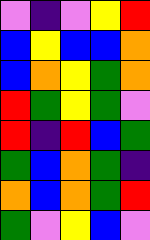[["violet", "indigo", "violet", "yellow", "red"], ["blue", "yellow", "blue", "blue", "orange"], ["blue", "orange", "yellow", "green", "orange"], ["red", "green", "yellow", "green", "violet"], ["red", "indigo", "red", "blue", "green"], ["green", "blue", "orange", "green", "indigo"], ["orange", "blue", "orange", "green", "red"], ["green", "violet", "yellow", "blue", "violet"]]